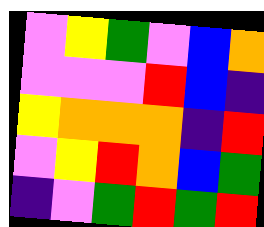[["violet", "yellow", "green", "violet", "blue", "orange"], ["violet", "violet", "violet", "red", "blue", "indigo"], ["yellow", "orange", "orange", "orange", "indigo", "red"], ["violet", "yellow", "red", "orange", "blue", "green"], ["indigo", "violet", "green", "red", "green", "red"]]